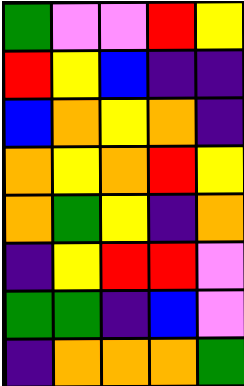[["green", "violet", "violet", "red", "yellow"], ["red", "yellow", "blue", "indigo", "indigo"], ["blue", "orange", "yellow", "orange", "indigo"], ["orange", "yellow", "orange", "red", "yellow"], ["orange", "green", "yellow", "indigo", "orange"], ["indigo", "yellow", "red", "red", "violet"], ["green", "green", "indigo", "blue", "violet"], ["indigo", "orange", "orange", "orange", "green"]]